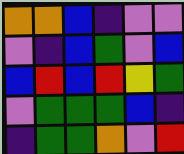[["orange", "orange", "blue", "indigo", "violet", "violet"], ["violet", "indigo", "blue", "green", "violet", "blue"], ["blue", "red", "blue", "red", "yellow", "green"], ["violet", "green", "green", "green", "blue", "indigo"], ["indigo", "green", "green", "orange", "violet", "red"]]